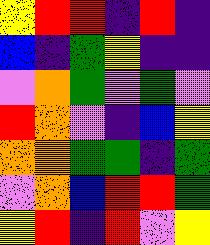[["yellow", "red", "red", "indigo", "red", "indigo"], ["blue", "indigo", "green", "yellow", "indigo", "indigo"], ["violet", "orange", "green", "violet", "green", "violet"], ["red", "orange", "violet", "indigo", "blue", "yellow"], ["orange", "orange", "green", "green", "indigo", "green"], ["violet", "orange", "blue", "red", "red", "green"], ["yellow", "red", "indigo", "red", "violet", "yellow"]]